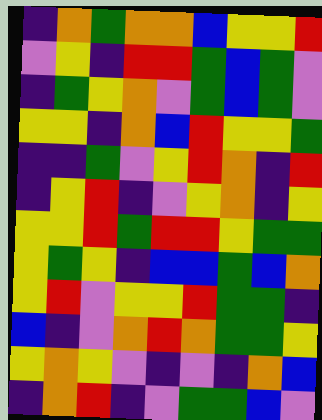[["indigo", "orange", "green", "orange", "orange", "blue", "yellow", "yellow", "red"], ["violet", "yellow", "indigo", "red", "red", "green", "blue", "green", "violet"], ["indigo", "green", "yellow", "orange", "violet", "green", "blue", "green", "violet"], ["yellow", "yellow", "indigo", "orange", "blue", "red", "yellow", "yellow", "green"], ["indigo", "indigo", "green", "violet", "yellow", "red", "orange", "indigo", "red"], ["indigo", "yellow", "red", "indigo", "violet", "yellow", "orange", "indigo", "yellow"], ["yellow", "yellow", "red", "green", "red", "red", "yellow", "green", "green"], ["yellow", "green", "yellow", "indigo", "blue", "blue", "green", "blue", "orange"], ["yellow", "red", "violet", "yellow", "yellow", "red", "green", "green", "indigo"], ["blue", "indigo", "violet", "orange", "red", "orange", "green", "green", "yellow"], ["yellow", "orange", "yellow", "violet", "indigo", "violet", "indigo", "orange", "blue"], ["indigo", "orange", "red", "indigo", "violet", "green", "green", "blue", "violet"]]